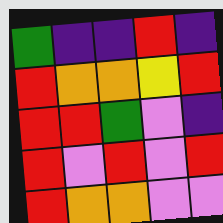[["green", "indigo", "indigo", "red", "indigo"], ["red", "orange", "orange", "yellow", "red"], ["red", "red", "green", "violet", "indigo"], ["red", "violet", "red", "violet", "red"], ["red", "orange", "orange", "violet", "violet"]]